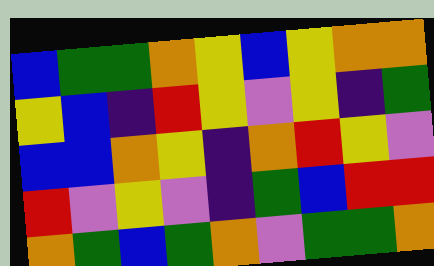[["blue", "green", "green", "orange", "yellow", "blue", "yellow", "orange", "orange"], ["yellow", "blue", "indigo", "red", "yellow", "violet", "yellow", "indigo", "green"], ["blue", "blue", "orange", "yellow", "indigo", "orange", "red", "yellow", "violet"], ["red", "violet", "yellow", "violet", "indigo", "green", "blue", "red", "red"], ["orange", "green", "blue", "green", "orange", "violet", "green", "green", "orange"]]